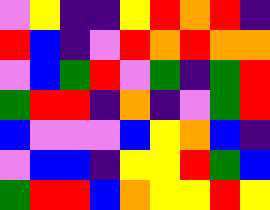[["violet", "yellow", "indigo", "indigo", "yellow", "red", "orange", "red", "indigo"], ["red", "blue", "indigo", "violet", "red", "orange", "red", "orange", "orange"], ["violet", "blue", "green", "red", "violet", "green", "indigo", "green", "red"], ["green", "red", "red", "indigo", "orange", "indigo", "violet", "green", "red"], ["blue", "violet", "violet", "violet", "blue", "yellow", "orange", "blue", "indigo"], ["violet", "blue", "blue", "indigo", "yellow", "yellow", "red", "green", "blue"], ["green", "red", "red", "blue", "orange", "yellow", "yellow", "red", "yellow"]]